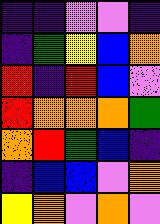[["indigo", "indigo", "violet", "violet", "indigo"], ["indigo", "green", "yellow", "blue", "orange"], ["red", "indigo", "red", "blue", "violet"], ["red", "orange", "orange", "orange", "green"], ["orange", "red", "green", "blue", "indigo"], ["indigo", "blue", "blue", "violet", "orange"], ["yellow", "orange", "violet", "orange", "violet"]]